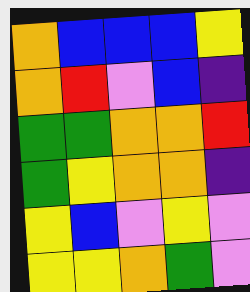[["orange", "blue", "blue", "blue", "yellow"], ["orange", "red", "violet", "blue", "indigo"], ["green", "green", "orange", "orange", "red"], ["green", "yellow", "orange", "orange", "indigo"], ["yellow", "blue", "violet", "yellow", "violet"], ["yellow", "yellow", "orange", "green", "violet"]]